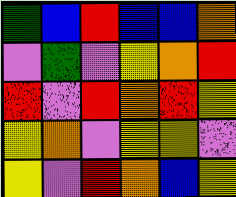[["green", "blue", "red", "blue", "blue", "orange"], ["violet", "green", "violet", "yellow", "orange", "red"], ["red", "violet", "red", "orange", "red", "yellow"], ["yellow", "orange", "violet", "yellow", "yellow", "violet"], ["yellow", "violet", "red", "orange", "blue", "yellow"]]